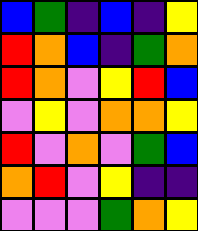[["blue", "green", "indigo", "blue", "indigo", "yellow"], ["red", "orange", "blue", "indigo", "green", "orange"], ["red", "orange", "violet", "yellow", "red", "blue"], ["violet", "yellow", "violet", "orange", "orange", "yellow"], ["red", "violet", "orange", "violet", "green", "blue"], ["orange", "red", "violet", "yellow", "indigo", "indigo"], ["violet", "violet", "violet", "green", "orange", "yellow"]]